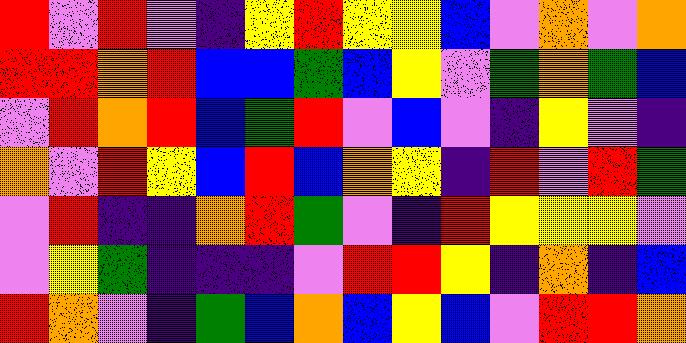[["red", "violet", "red", "violet", "indigo", "yellow", "red", "yellow", "yellow", "blue", "violet", "orange", "violet", "orange"], ["red", "red", "orange", "red", "blue", "blue", "green", "blue", "yellow", "violet", "green", "orange", "green", "blue"], ["violet", "red", "orange", "red", "blue", "green", "red", "violet", "blue", "violet", "indigo", "yellow", "violet", "indigo"], ["orange", "violet", "red", "yellow", "blue", "red", "blue", "orange", "yellow", "indigo", "red", "violet", "red", "green"], ["violet", "red", "indigo", "indigo", "orange", "red", "green", "violet", "indigo", "red", "yellow", "yellow", "yellow", "violet"], ["violet", "yellow", "green", "indigo", "indigo", "indigo", "violet", "red", "red", "yellow", "indigo", "orange", "indigo", "blue"], ["red", "orange", "violet", "indigo", "green", "blue", "orange", "blue", "yellow", "blue", "violet", "red", "red", "orange"]]